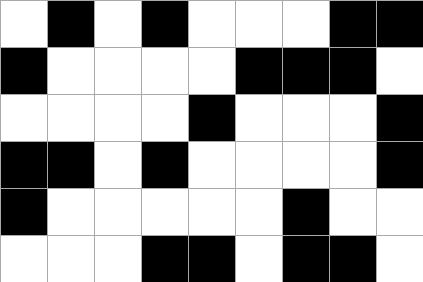[["white", "black", "white", "black", "white", "white", "white", "black", "black"], ["black", "white", "white", "white", "white", "black", "black", "black", "white"], ["white", "white", "white", "white", "black", "white", "white", "white", "black"], ["black", "black", "white", "black", "white", "white", "white", "white", "black"], ["black", "white", "white", "white", "white", "white", "black", "white", "white"], ["white", "white", "white", "black", "black", "white", "black", "black", "white"]]